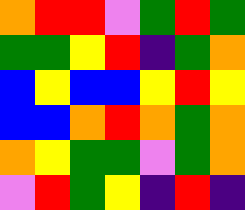[["orange", "red", "red", "violet", "green", "red", "green"], ["green", "green", "yellow", "red", "indigo", "green", "orange"], ["blue", "yellow", "blue", "blue", "yellow", "red", "yellow"], ["blue", "blue", "orange", "red", "orange", "green", "orange"], ["orange", "yellow", "green", "green", "violet", "green", "orange"], ["violet", "red", "green", "yellow", "indigo", "red", "indigo"]]